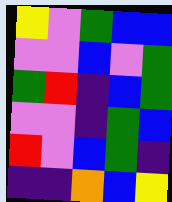[["yellow", "violet", "green", "blue", "blue"], ["violet", "violet", "blue", "violet", "green"], ["green", "red", "indigo", "blue", "green"], ["violet", "violet", "indigo", "green", "blue"], ["red", "violet", "blue", "green", "indigo"], ["indigo", "indigo", "orange", "blue", "yellow"]]